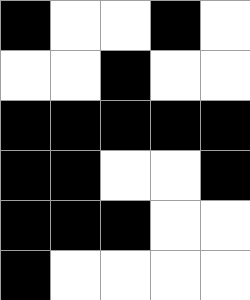[["black", "white", "white", "black", "white"], ["white", "white", "black", "white", "white"], ["black", "black", "black", "black", "black"], ["black", "black", "white", "white", "black"], ["black", "black", "black", "white", "white"], ["black", "white", "white", "white", "white"]]